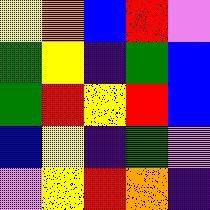[["yellow", "orange", "blue", "red", "violet"], ["green", "yellow", "indigo", "green", "blue"], ["green", "red", "yellow", "red", "blue"], ["blue", "yellow", "indigo", "green", "violet"], ["violet", "yellow", "red", "orange", "indigo"]]